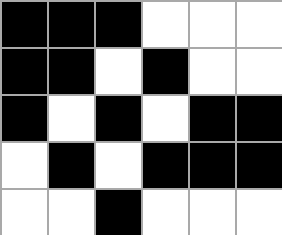[["black", "black", "black", "white", "white", "white"], ["black", "black", "white", "black", "white", "white"], ["black", "white", "black", "white", "black", "black"], ["white", "black", "white", "black", "black", "black"], ["white", "white", "black", "white", "white", "white"]]